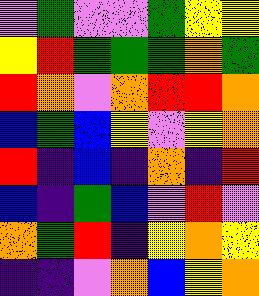[["violet", "green", "violet", "violet", "green", "yellow", "yellow"], ["yellow", "red", "green", "green", "green", "orange", "green"], ["red", "orange", "violet", "orange", "red", "red", "orange"], ["blue", "green", "blue", "yellow", "violet", "yellow", "orange"], ["red", "indigo", "blue", "indigo", "orange", "indigo", "red"], ["blue", "indigo", "green", "blue", "violet", "red", "violet"], ["orange", "green", "red", "indigo", "yellow", "orange", "yellow"], ["indigo", "indigo", "violet", "orange", "blue", "yellow", "orange"]]